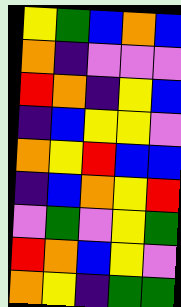[["yellow", "green", "blue", "orange", "blue"], ["orange", "indigo", "violet", "violet", "violet"], ["red", "orange", "indigo", "yellow", "blue"], ["indigo", "blue", "yellow", "yellow", "violet"], ["orange", "yellow", "red", "blue", "blue"], ["indigo", "blue", "orange", "yellow", "red"], ["violet", "green", "violet", "yellow", "green"], ["red", "orange", "blue", "yellow", "violet"], ["orange", "yellow", "indigo", "green", "green"]]